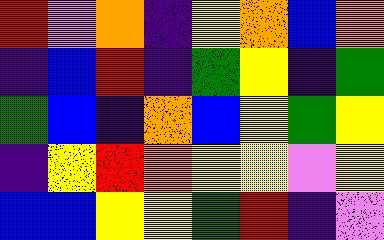[["red", "violet", "orange", "indigo", "yellow", "orange", "blue", "orange"], ["indigo", "blue", "red", "indigo", "green", "yellow", "indigo", "green"], ["green", "blue", "indigo", "orange", "blue", "yellow", "green", "yellow"], ["indigo", "yellow", "red", "orange", "yellow", "yellow", "violet", "yellow"], ["blue", "blue", "yellow", "yellow", "green", "red", "indigo", "violet"]]